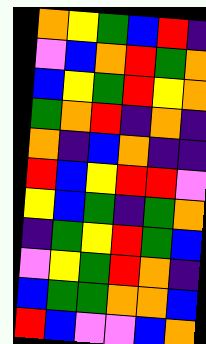[["orange", "yellow", "green", "blue", "red", "indigo"], ["violet", "blue", "orange", "red", "green", "orange"], ["blue", "yellow", "green", "red", "yellow", "orange"], ["green", "orange", "red", "indigo", "orange", "indigo"], ["orange", "indigo", "blue", "orange", "indigo", "indigo"], ["red", "blue", "yellow", "red", "red", "violet"], ["yellow", "blue", "green", "indigo", "green", "orange"], ["indigo", "green", "yellow", "red", "green", "blue"], ["violet", "yellow", "green", "red", "orange", "indigo"], ["blue", "green", "green", "orange", "orange", "blue"], ["red", "blue", "violet", "violet", "blue", "orange"]]